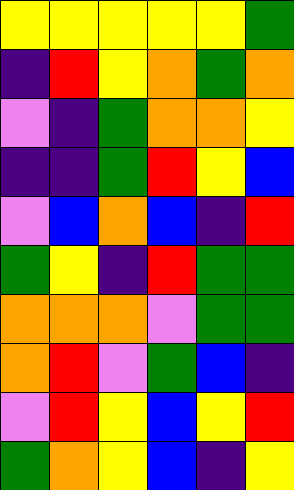[["yellow", "yellow", "yellow", "yellow", "yellow", "green"], ["indigo", "red", "yellow", "orange", "green", "orange"], ["violet", "indigo", "green", "orange", "orange", "yellow"], ["indigo", "indigo", "green", "red", "yellow", "blue"], ["violet", "blue", "orange", "blue", "indigo", "red"], ["green", "yellow", "indigo", "red", "green", "green"], ["orange", "orange", "orange", "violet", "green", "green"], ["orange", "red", "violet", "green", "blue", "indigo"], ["violet", "red", "yellow", "blue", "yellow", "red"], ["green", "orange", "yellow", "blue", "indigo", "yellow"]]